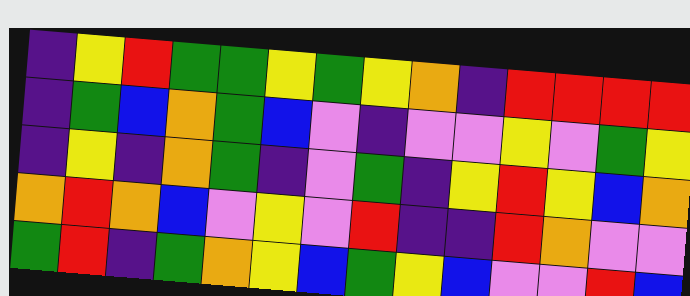[["indigo", "yellow", "red", "green", "green", "yellow", "green", "yellow", "orange", "indigo", "red", "red", "red", "red"], ["indigo", "green", "blue", "orange", "green", "blue", "violet", "indigo", "violet", "violet", "yellow", "violet", "green", "yellow"], ["indigo", "yellow", "indigo", "orange", "green", "indigo", "violet", "green", "indigo", "yellow", "red", "yellow", "blue", "orange"], ["orange", "red", "orange", "blue", "violet", "yellow", "violet", "red", "indigo", "indigo", "red", "orange", "violet", "violet"], ["green", "red", "indigo", "green", "orange", "yellow", "blue", "green", "yellow", "blue", "violet", "violet", "red", "blue"]]